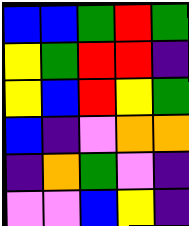[["blue", "blue", "green", "red", "green"], ["yellow", "green", "red", "red", "indigo"], ["yellow", "blue", "red", "yellow", "green"], ["blue", "indigo", "violet", "orange", "orange"], ["indigo", "orange", "green", "violet", "indigo"], ["violet", "violet", "blue", "yellow", "indigo"]]